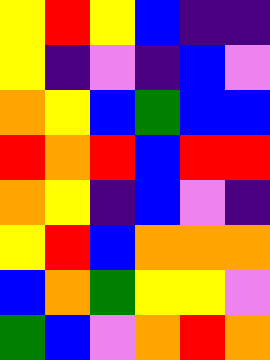[["yellow", "red", "yellow", "blue", "indigo", "indigo"], ["yellow", "indigo", "violet", "indigo", "blue", "violet"], ["orange", "yellow", "blue", "green", "blue", "blue"], ["red", "orange", "red", "blue", "red", "red"], ["orange", "yellow", "indigo", "blue", "violet", "indigo"], ["yellow", "red", "blue", "orange", "orange", "orange"], ["blue", "orange", "green", "yellow", "yellow", "violet"], ["green", "blue", "violet", "orange", "red", "orange"]]